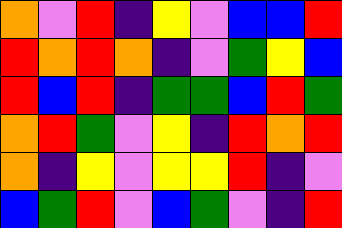[["orange", "violet", "red", "indigo", "yellow", "violet", "blue", "blue", "red"], ["red", "orange", "red", "orange", "indigo", "violet", "green", "yellow", "blue"], ["red", "blue", "red", "indigo", "green", "green", "blue", "red", "green"], ["orange", "red", "green", "violet", "yellow", "indigo", "red", "orange", "red"], ["orange", "indigo", "yellow", "violet", "yellow", "yellow", "red", "indigo", "violet"], ["blue", "green", "red", "violet", "blue", "green", "violet", "indigo", "red"]]